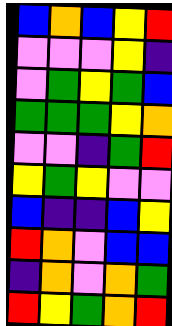[["blue", "orange", "blue", "yellow", "red"], ["violet", "violet", "violet", "yellow", "indigo"], ["violet", "green", "yellow", "green", "blue"], ["green", "green", "green", "yellow", "orange"], ["violet", "violet", "indigo", "green", "red"], ["yellow", "green", "yellow", "violet", "violet"], ["blue", "indigo", "indigo", "blue", "yellow"], ["red", "orange", "violet", "blue", "blue"], ["indigo", "orange", "violet", "orange", "green"], ["red", "yellow", "green", "orange", "red"]]